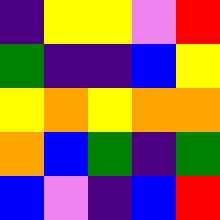[["indigo", "yellow", "yellow", "violet", "red"], ["green", "indigo", "indigo", "blue", "yellow"], ["yellow", "orange", "yellow", "orange", "orange"], ["orange", "blue", "green", "indigo", "green"], ["blue", "violet", "indigo", "blue", "red"]]